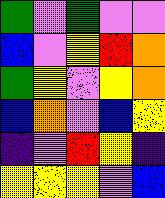[["green", "violet", "green", "violet", "violet"], ["blue", "violet", "yellow", "red", "orange"], ["green", "yellow", "violet", "yellow", "orange"], ["blue", "orange", "violet", "blue", "yellow"], ["indigo", "violet", "red", "yellow", "indigo"], ["yellow", "yellow", "yellow", "violet", "blue"]]